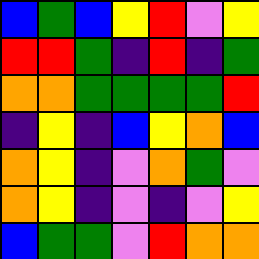[["blue", "green", "blue", "yellow", "red", "violet", "yellow"], ["red", "red", "green", "indigo", "red", "indigo", "green"], ["orange", "orange", "green", "green", "green", "green", "red"], ["indigo", "yellow", "indigo", "blue", "yellow", "orange", "blue"], ["orange", "yellow", "indigo", "violet", "orange", "green", "violet"], ["orange", "yellow", "indigo", "violet", "indigo", "violet", "yellow"], ["blue", "green", "green", "violet", "red", "orange", "orange"]]